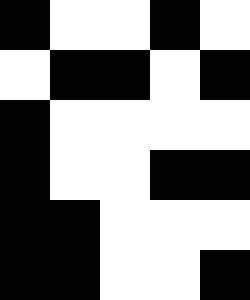[["black", "white", "white", "black", "white"], ["white", "black", "black", "white", "black"], ["black", "white", "white", "white", "white"], ["black", "white", "white", "black", "black"], ["black", "black", "white", "white", "white"], ["black", "black", "white", "white", "black"]]